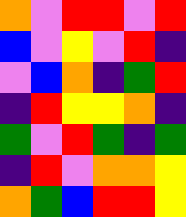[["orange", "violet", "red", "red", "violet", "red"], ["blue", "violet", "yellow", "violet", "red", "indigo"], ["violet", "blue", "orange", "indigo", "green", "red"], ["indigo", "red", "yellow", "yellow", "orange", "indigo"], ["green", "violet", "red", "green", "indigo", "green"], ["indigo", "red", "violet", "orange", "orange", "yellow"], ["orange", "green", "blue", "red", "red", "yellow"]]